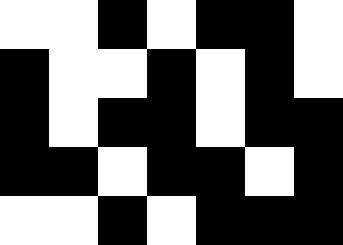[["white", "white", "black", "white", "black", "black", "white"], ["black", "white", "white", "black", "white", "black", "white"], ["black", "white", "black", "black", "white", "black", "black"], ["black", "black", "white", "black", "black", "white", "black"], ["white", "white", "black", "white", "black", "black", "black"]]